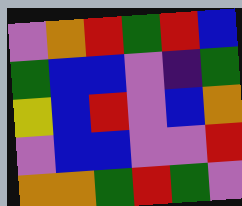[["violet", "orange", "red", "green", "red", "blue"], ["green", "blue", "blue", "violet", "indigo", "green"], ["yellow", "blue", "red", "violet", "blue", "orange"], ["violet", "blue", "blue", "violet", "violet", "red"], ["orange", "orange", "green", "red", "green", "violet"]]